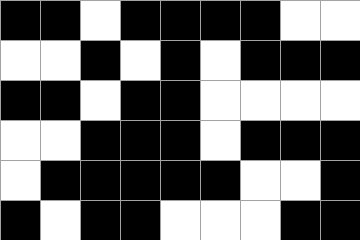[["black", "black", "white", "black", "black", "black", "black", "white", "white"], ["white", "white", "black", "white", "black", "white", "black", "black", "black"], ["black", "black", "white", "black", "black", "white", "white", "white", "white"], ["white", "white", "black", "black", "black", "white", "black", "black", "black"], ["white", "black", "black", "black", "black", "black", "white", "white", "black"], ["black", "white", "black", "black", "white", "white", "white", "black", "black"]]